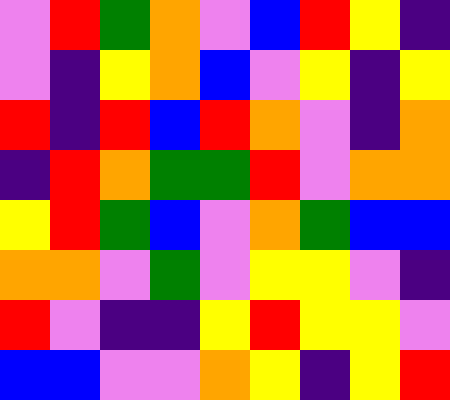[["violet", "red", "green", "orange", "violet", "blue", "red", "yellow", "indigo"], ["violet", "indigo", "yellow", "orange", "blue", "violet", "yellow", "indigo", "yellow"], ["red", "indigo", "red", "blue", "red", "orange", "violet", "indigo", "orange"], ["indigo", "red", "orange", "green", "green", "red", "violet", "orange", "orange"], ["yellow", "red", "green", "blue", "violet", "orange", "green", "blue", "blue"], ["orange", "orange", "violet", "green", "violet", "yellow", "yellow", "violet", "indigo"], ["red", "violet", "indigo", "indigo", "yellow", "red", "yellow", "yellow", "violet"], ["blue", "blue", "violet", "violet", "orange", "yellow", "indigo", "yellow", "red"]]